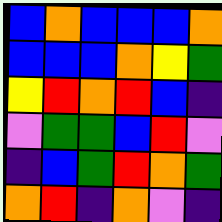[["blue", "orange", "blue", "blue", "blue", "orange"], ["blue", "blue", "blue", "orange", "yellow", "green"], ["yellow", "red", "orange", "red", "blue", "indigo"], ["violet", "green", "green", "blue", "red", "violet"], ["indigo", "blue", "green", "red", "orange", "green"], ["orange", "red", "indigo", "orange", "violet", "indigo"]]